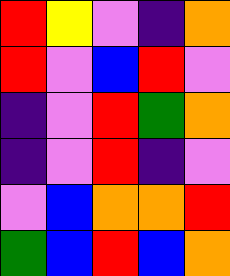[["red", "yellow", "violet", "indigo", "orange"], ["red", "violet", "blue", "red", "violet"], ["indigo", "violet", "red", "green", "orange"], ["indigo", "violet", "red", "indigo", "violet"], ["violet", "blue", "orange", "orange", "red"], ["green", "blue", "red", "blue", "orange"]]